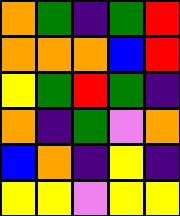[["orange", "green", "indigo", "green", "red"], ["orange", "orange", "orange", "blue", "red"], ["yellow", "green", "red", "green", "indigo"], ["orange", "indigo", "green", "violet", "orange"], ["blue", "orange", "indigo", "yellow", "indigo"], ["yellow", "yellow", "violet", "yellow", "yellow"]]